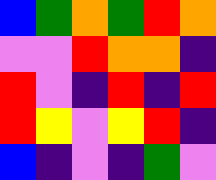[["blue", "green", "orange", "green", "red", "orange"], ["violet", "violet", "red", "orange", "orange", "indigo"], ["red", "violet", "indigo", "red", "indigo", "red"], ["red", "yellow", "violet", "yellow", "red", "indigo"], ["blue", "indigo", "violet", "indigo", "green", "violet"]]